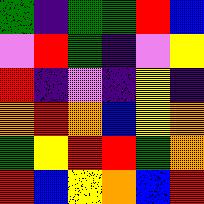[["green", "indigo", "green", "green", "red", "blue"], ["violet", "red", "green", "indigo", "violet", "yellow"], ["red", "indigo", "violet", "indigo", "yellow", "indigo"], ["orange", "red", "orange", "blue", "yellow", "orange"], ["green", "yellow", "red", "red", "green", "orange"], ["red", "blue", "yellow", "orange", "blue", "red"]]